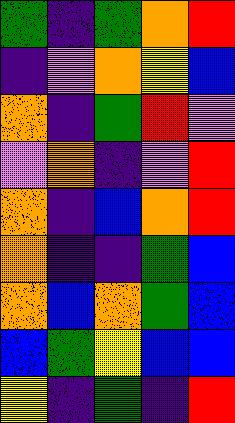[["green", "indigo", "green", "orange", "red"], ["indigo", "violet", "orange", "yellow", "blue"], ["orange", "indigo", "green", "red", "violet"], ["violet", "orange", "indigo", "violet", "red"], ["orange", "indigo", "blue", "orange", "red"], ["orange", "indigo", "indigo", "green", "blue"], ["orange", "blue", "orange", "green", "blue"], ["blue", "green", "yellow", "blue", "blue"], ["yellow", "indigo", "green", "indigo", "red"]]